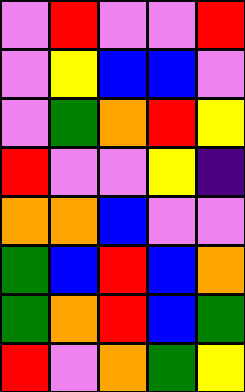[["violet", "red", "violet", "violet", "red"], ["violet", "yellow", "blue", "blue", "violet"], ["violet", "green", "orange", "red", "yellow"], ["red", "violet", "violet", "yellow", "indigo"], ["orange", "orange", "blue", "violet", "violet"], ["green", "blue", "red", "blue", "orange"], ["green", "orange", "red", "blue", "green"], ["red", "violet", "orange", "green", "yellow"]]